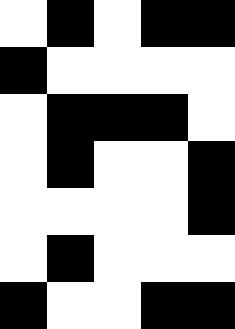[["white", "black", "white", "black", "black"], ["black", "white", "white", "white", "white"], ["white", "black", "black", "black", "white"], ["white", "black", "white", "white", "black"], ["white", "white", "white", "white", "black"], ["white", "black", "white", "white", "white"], ["black", "white", "white", "black", "black"]]